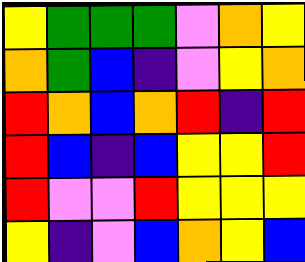[["yellow", "green", "green", "green", "violet", "orange", "yellow"], ["orange", "green", "blue", "indigo", "violet", "yellow", "orange"], ["red", "orange", "blue", "orange", "red", "indigo", "red"], ["red", "blue", "indigo", "blue", "yellow", "yellow", "red"], ["red", "violet", "violet", "red", "yellow", "yellow", "yellow"], ["yellow", "indigo", "violet", "blue", "orange", "yellow", "blue"]]